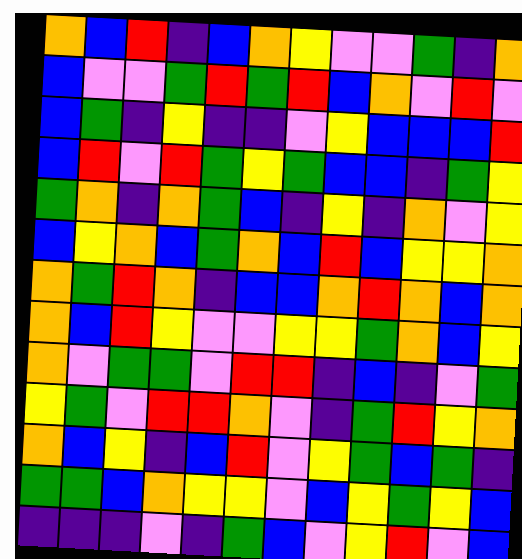[["orange", "blue", "red", "indigo", "blue", "orange", "yellow", "violet", "violet", "green", "indigo", "orange"], ["blue", "violet", "violet", "green", "red", "green", "red", "blue", "orange", "violet", "red", "violet"], ["blue", "green", "indigo", "yellow", "indigo", "indigo", "violet", "yellow", "blue", "blue", "blue", "red"], ["blue", "red", "violet", "red", "green", "yellow", "green", "blue", "blue", "indigo", "green", "yellow"], ["green", "orange", "indigo", "orange", "green", "blue", "indigo", "yellow", "indigo", "orange", "violet", "yellow"], ["blue", "yellow", "orange", "blue", "green", "orange", "blue", "red", "blue", "yellow", "yellow", "orange"], ["orange", "green", "red", "orange", "indigo", "blue", "blue", "orange", "red", "orange", "blue", "orange"], ["orange", "blue", "red", "yellow", "violet", "violet", "yellow", "yellow", "green", "orange", "blue", "yellow"], ["orange", "violet", "green", "green", "violet", "red", "red", "indigo", "blue", "indigo", "violet", "green"], ["yellow", "green", "violet", "red", "red", "orange", "violet", "indigo", "green", "red", "yellow", "orange"], ["orange", "blue", "yellow", "indigo", "blue", "red", "violet", "yellow", "green", "blue", "green", "indigo"], ["green", "green", "blue", "orange", "yellow", "yellow", "violet", "blue", "yellow", "green", "yellow", "blue"], ["indigo", "indigo", "indigo", "violet", "indigo", "green", "blue", "violet", "yellow", "red", "violet", "blue"]]